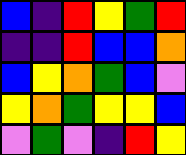[["blue", "indigo", "red", "yellow", "green", "red"], ["indigo", "indigo", "red", "blue", "blue", "orange"], ["blue", "yellow", "orange", "green", "blue", "violet"], ["yellow", "orange", "green", "yellow", "yellow", "blue"], ["violet", "green", "violet", "indigo", "red", "yellow"]]